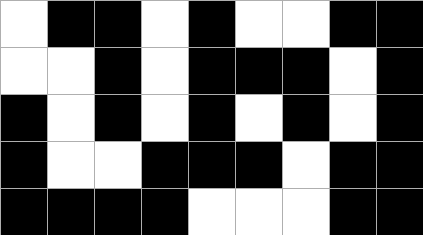[["white", "black", "black", "white", "black", "white", "white", "black", "black"], ["white", "white", "black", "white", "black", "black", "black", "white", "black"], ["black", "white", "black", "white", "black", "white", "black", "white", "black"], ["black", "white", "white", "black", "black", "black", "white", "black", "black"], ["black", "black", "black", "black", "white", "white", "white", "black", "black"]]